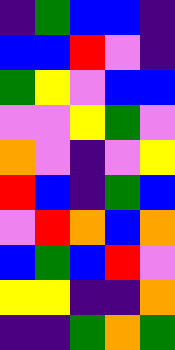[["indigo", "green", "blue", "blue", "indigo"], ["blue", "blue", "red", "violet", "indigo"], ["green", "yellow", "violet", "blue", "blue"], ["violet", "violet", "yellow", "green", "violet"], ["orange", "violet", "indigo", "violet", "yellow"], ["red", "blue", "indigo", "green", "blue"], ["violet", "red", "orange", "blue", "orange"], ["blue", "green", "blue", "red", "violet"], ["yellow", "yellow", "indigo", "indigo", "orange"], ["indigo", "indigo", "green", "orange", "green"]]